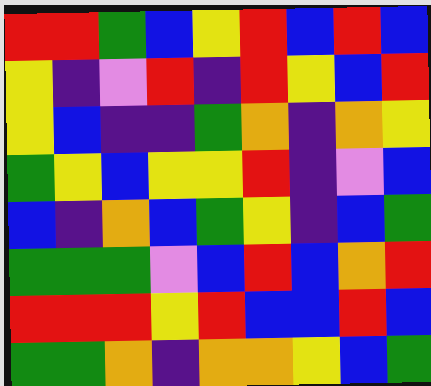[["red", "red", "green", "blue", "yellow", "red", "blue", "red", "blue"], ["yellow", "indigo", "violet", "red", "indigo", "red", "yellow", "blue", "red"], ["yellow", "blue", "indigo", "indigo", "green", "orange", "indigo", "orange", "yellow"], ["green", "yellow", "blue", "yellow", "yellow", "red", "indigo", "violet", "blue"], ["blue", "indigo", "orange", "blue", "green", "yellow", "indigo", "blue", "green"], ["green", "green", "green", "violet", "blue", "red", "blue", "orange", "red"], ["red", "red", "red", "yellow", "red", "blue", "blue", "red", "blue"], ["green", "green", "orange", "indigo", "orange", "orange", "yellow", "blue", "green"]]